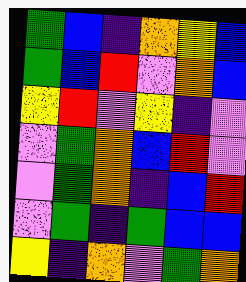[["green", "blue", "indigo", "orange", "yellow", "blue"], ["green", "blue", "red", "violet", "orange", "blue"], ["yellow", "red", "violet", "yellow", "indigo", "violet"], ["violet", "green", "orange", "blue", "red", "violet"], ["violet", "green", "orange", "indigo", "blue", "red"], ["violet", "green", "indigo", "green", "blue", "blue"], ["yellow", "indigo", "orange", "violet", "green", "orange"]]